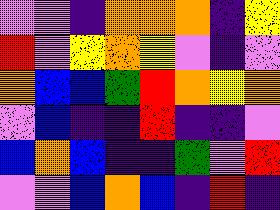[["violet", "violet", "indigo", "orange", "orange", "orange", "indigo", "yellow"], ["red", "violet", "yellow", "orange", "yellow", "violet", "indigo", "violet"], ["orange", "blue", "blue", "green", "red", "orange", "yellow", "orange"], ["violet", "blue", "indigo", "indigo", "red", "indigo", "indigo", "violet"], ["blue", "orange", "blue", "indigo", "indigo", "green", "violet", "red"], ["violet", "violet", "blue", "orange", "blue", "indigo", "red", "indigo"]]